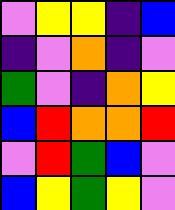[["violet", "yellow", "yellow", "indigo", "blue"], ["indigo", "violet", "orange", "indigo", "violet"], ["green", "violet", "indigo", "orange", "yellow"], ["blue", "red", "orange", "orange", "red"], ["violet", "red", "green", "blue", "violet"], ["blue", "yellow", "green", "yellow", "violet"]]